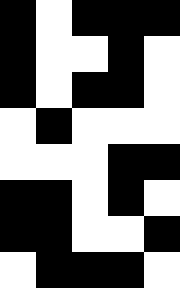[["black", "white", "black", "black", "black"], ["black", "white", "white", "black", "white"], ["black", "white", "black", "black", "white"], ["white", "black", "white", "white", "white"], ["white", "white", "white", "black", "black"], ["black", "black", "white", "black", "white"], ["black", "black", "white", "white", "black"], ["white", "black", "black", "black", "white"]]